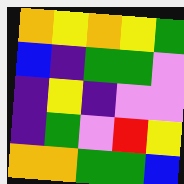[["orange", "yellow", "orange", "yellow", "green"], ["blue", "indigo", "green", "green", "violet"], ["indigo", "yellow", "indigo", "violet", "violet"], ["indigo", "green", "violet", "red", "yellow"], ["orange", "orange", "green", "green", "blue"]]